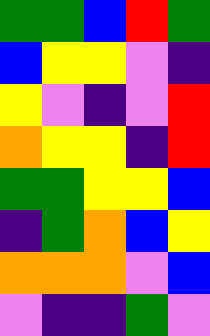[["green", "green", "blue", "red", "green"], ["blue", "yellow", "yellow", "violet", "indigo"], ["yellow", "violet", "indigo", "violet", "red"], ["orange", "yellow", "yellow", "indigo", "red"], ["green", "green", "yellow", "yellow", "blue"], ["indigo", "green", "orange", "blue", "yellow"], ["orange", "orange", "orange", "violet", "blue"], ["violet", "indigo", "indigo", "green", "violet"]]